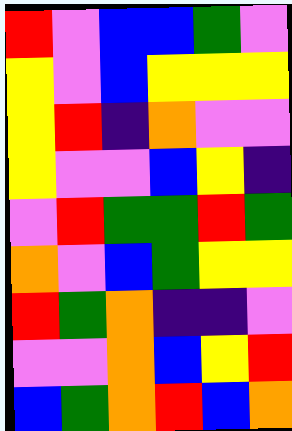[["red", "violet", "blue", "blue", "green", "violet"], ["yellow", "violet", "blue", "yellow", "yellow", "yellow"], ["yellow", "red", "indigo", "orange", "violet", "violet"], ["yellow", "violet", "violet", "blue", "yellow", "indigo"], ["violet", "red", "green", "green", "red", "green"], ["orange", "violet", "blue", "green", "yellow", "yellow"], ["red", "green", "orange", "indigo", "indigo", "violet"], ["violet", "violet", "orange", "blue", "yellow", "red"], ["blue", "green", "orange", "red", "blue", "orange"]]